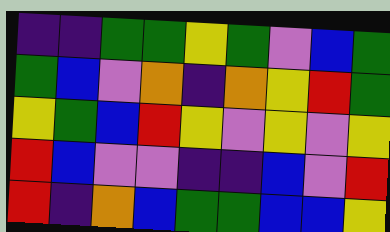[["indigo", "indigo", "green", "green", "yellow", "green", "violet", "blue", "green"], ["green", "blue", "violet", "orange", "indigo", "orange", "yellow", "red", "green"], ["yellow", "green", "blue", "red", "yellow", "violet", "yellow", "violet", "yellow"], ["red", "blue", "violet", "violet", "indigo", "indigo", "blue", "violet", "red"], ["red", "indigo", "orange", "blue", "green", "green", "blue", "blue", "yellow"]]